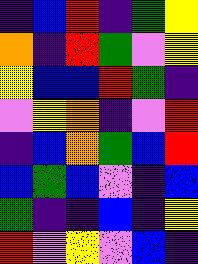[["indigo", "blue", "red", "indigo", "green", "yellow"], ["orange", "indigo", "red", "green", "violet", "yellow"], ["yellow", "blue", "blue", "red", "green", "indigo"], ["violet", "yellow", "orange", "indigo", "violet", "red"], ["indigo", "blue", "orange", "green", "blue", "red"], ["blue", "green", "blue", "violet", "indigo", "blue"], ["green", "indigo", "indigo", "blue", "indigo", "yellow"], ["red", "violet", "yellow", "violet", "blue", "indigo"]]